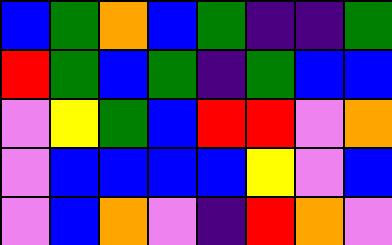[["blue", "green", "orange", "blue", "green", "indigo", "indigo", "green"], ["red", "green", "blue", "green", "indigo", "green", "blue", "blue"], ["violet", "yellow", "green", "blue", "red", "red", "violet", "orange"], ["violet", "blue", "blue", "blue", "blue", "yellow", "violet", "blue"], ["violet", "blue", "orange", "violet", "indigo", "red", "orange", "violet"]]